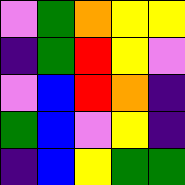[["violet", "green", "orange", "yellow", "yellow"], ["indigo", "green", "red", "yellow", "violet"], ["violet", "blue", "red", "orange", "indigo"], ["green", "blue", "violet", "yellow", "indigo"], ["indigo", "blue", "yellow", "green", "green"]]